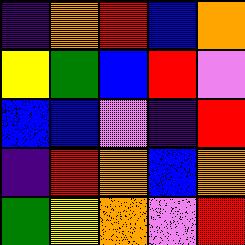[["indigo", "orange", "red", "blue", "orange"], ["yellow", "green", "blue", "red", "violet"], ["blue", "blue", "violet", "indigo", "red"], ["indigo", "red", "orange", "blue", "orange"], ["green", "yellow", "orange", "violet", "red"]]